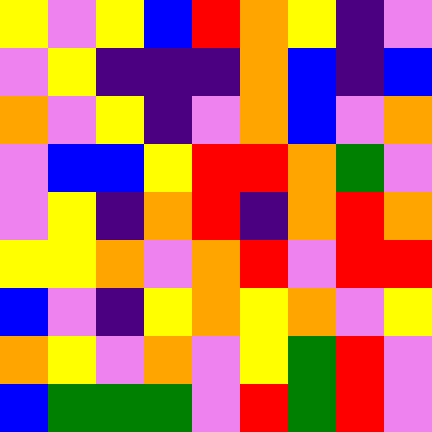[["yellow", "violet", "yellow", "blue", "red", "orange", "yellow", "indigo", "violet"], ["violet", "yellow", "indigo", "indigo", "indigo", "orange", "blue", "indigo", "blue"], ["orange", "violet", "yellow", "indigo", "violet", "orange", "blue", "violet", "orange"], ["violet", "blue", "blue", "yellow", "red", "red", "orange", "green", "violet"], ["violet", "yellow", "indigo", "orange", "red", "indigo", "orange", "red", "orange"], ["yellow", "yellow", "orange", "violet", "orange", "red", "violet", "red", "red"], ["blue", "violet", "indigo", "yellow", "orange", "yellow", "orange", "violet", "yellow"], ["orange", "yellow", "violet", "orange", "violet", "yellow", "green", "red", "violet"], ["blue", "green", "green", "green", "violet", "red", "green", "red", "violet"]]